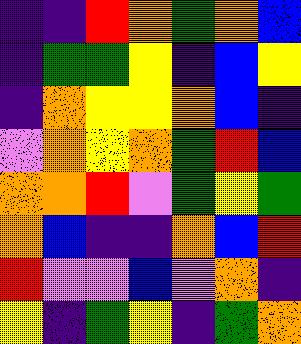[["indigo", "indigo", "red", "orange", "green", "orange", "blue"], ["indigo", "green", "green", "yellow", "indigo", "blue", "yellow"], ["indigo", "orange", "yellow", "yellow", "orange", "blue", "indigo"], ["violet", "orange", "yellow", "orange", "green", "red", "blue"], ["orange", "orange", "red", "violet", "green", "yellow", "green"], ["orange", "blue", "indigo", "indigo", "orange", "blue", "red"], ["red", "violet", "violet", "blue", "violet", "orange", "indigo"], ["yellow", "indigo", "green", "yellow", "indigo", "green", "orange"]]